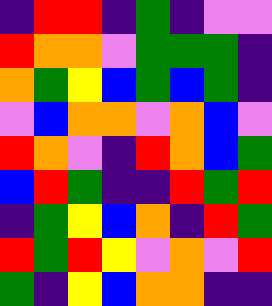[["indigo", "red", "red", "indigo", "green", "indigo", "violet", "violet"], ["red", "orange", "orange", "violet", "green", "green", "green", "indigo"], ["orange", "green", "yellow", "blue", "green", "blue", "green", "indigo"], ["violet", "blue", "orange", "orange", "violet", "orange", "blue", "violet"], ["red", "orange", "violet", "indigo", "red", "orange", "blue", "green"], ["blue", "red", "green", "indigo", "indigo", "red", "green", "red"], ["indigo", "green", "yellow", "blue", "orange", "indigo", "red", "green"], ["red", "green", "red", "yellow", "violet", "orange", "violet", "red"], ["green", "indigo", "yellow", "blue", "orange", "orange", "indigo", "indigo"]]